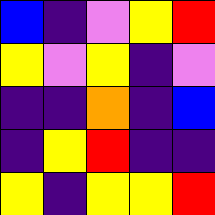[["blue", "indigo", "violet", "yellow", "red"], ["yellow", "violet", "yellow", "indigo", "violet"], ["indigo", "indigo", "orange", "indigo", "blue"], ["indigo", "yellow", "red", "indigo", "indigo"], ["yellow", "indigo", "yellow", "yellow", "red"]]